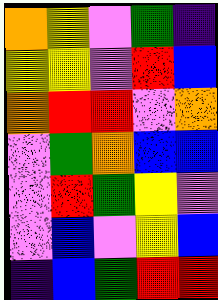[["orange", "yellow", "violet", "green", "indigo"], ["yellow", "yellow", "violet", "red", "blue"], ["orange", "red", "red", "violet", "orange"], ["violet", "green", "orange", "blue", "blue"], ["violet", "red", "green", "yellow", "violet"], ["violet", "blue", "violet", "yellow", "blue"], ["indigo", "blue", "green", "red", "red"]]